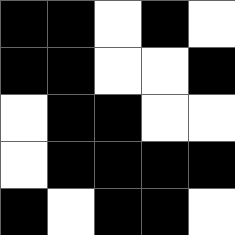[["black", "black", "white", "black", "white"], ["black", "black", "white", "white", "black"], ["white", "black", "black", "white", "white"], ["white", "black", "black", "black", "black"], ["black", "white", "black", "black", "white"]]